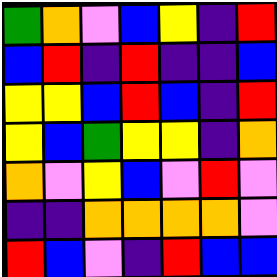[["green", "orange", "violet", "blue", "yellow", "indigo", "red"], ["blue", "red", "indigo", "red", "indigo", "indigo", "blue"], ["yellow", "yellow", "blue", "red", "blue", "indigo", "red"], ["yellow", "blue", "green", "yellow", "yellow", "indigo", "orange"], ["orange", "violet", "yellow", "blue", "violet", "red", "violet"], ["indigo", "indigo", "orange", "orange", "orange", "orange", "violet"], ["red", "blue", "violet", "indigo", "red", "blue", "blue"]]